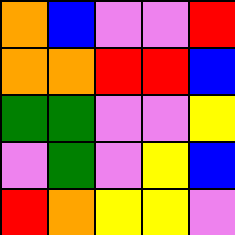[["orange", "blue", "violet", "violet", "red"], ["orange", "orange", "red", "red", "blue"], ["green", "green", "violet", "violet", "yellow"], ["violet", "green", "violet", "yellow", "blue"], ["red", "orange", "yellow", "yellow", "violet"]]